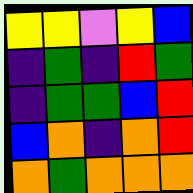[["yellow", "yellow", "violet", "yellow", "blue"], ["indigo", "green", "indigo", "red", "green"], ["indigo", "green", "green", "blue", "red"], ["blue", "orange", "indigo", "orange", "red"], ["orange", "green", "orange", "orange", "orange"]]